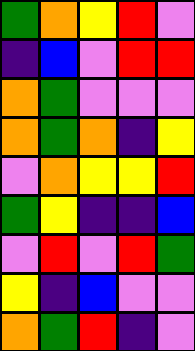[["green", "orange", "yellow", "red", "violet"], ["indigo", "blue", "violet", "red", "red"], ["orange", "green", "violet", "violet", "violet"], ["orange", "green", "orange", "indigo", "yellow"], ["violet", "orange", "yellow", "yellow", "red"], ["green", "yellow", "indigo", "indigo", "blue"], ["violet", "red", "violet", "red", "green"], ["yellow", "indigo", "blue", "violet", "violet"], ["orange", "green", "red", "indigo", "violet"]]